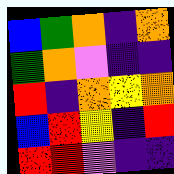[["blue", "green", "orange", "indigo", "orange"], ["green", "orange", "violet", "indigo", "indigo"], ["red", "indigo", "orange", "yellow", "orange"], ["blue", "red", "yellow", "indigo", "red"], ["red", "red", "violet", "indigo", "indigo"]]